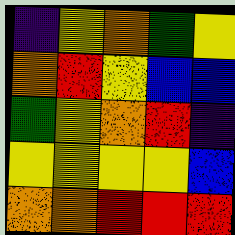[["indigo", "yellow", "orange", "green", "yellow"], ["orange", "red", "yellow", "blue", "blue"], ["green", "yellow", "orange", "red", "indigo"], ["yellow", "yellow", "yellow", "yellow", "blue"], ["orange", "orange", "red", "red", "red"]]